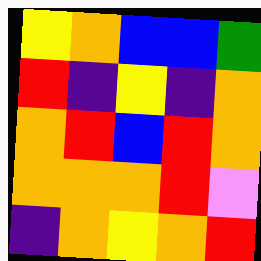[["yellow", "orange", "blue", "blue", "green"], ["red", "indigo", "yellow", "indigo", "orange"], ["orange", "red", "blue", "red", "orange"], ["orange", "orange", "orange", "red", "violet"], ["indigo", "orange", "yellow", "orange", "red"]]